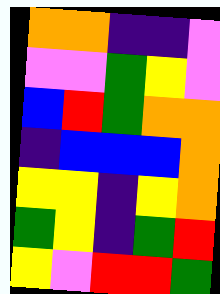[["orange", "orange", "indigo", "indigo", "violet"], ["violet", "violet", "green", "yellow", "violet"], ["blue", "red", "green", "orange", "orange"], ["indigo", "blue", "blue", "blue", "orange"], ["yellow", "yellow", "indigo", "yellow", "orange"], ["green", "yellow", "indigo", "green", "red"], ["yellow", "violet", "red", "red", "green"]]